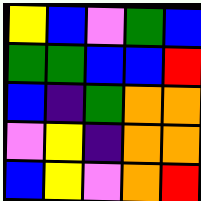[["yellow", "blue", "violet", "green", "blue"], ["green", "green", "blue", "blue", "red"], ["blue", "indigo", "green", "orange", "orange"], ["violet", "yellow", "indigo", "orange", "orange"], ["blue", "yellow", "violet", "orange", "red"]]